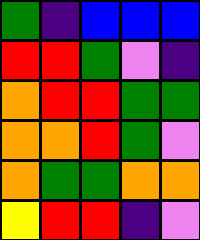[["green", "indigo", "blue", "blue", "blue"], ["red", "red", "green", "violet", "indigo"], ["orange", "red", "red", "green", "green"], ["orange", "orange", "red", "green", "violet"], ["orange", "green", "green", "orange", "orange"], ["yellow", "red", "red", "indigo", "violet"]]